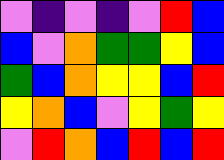[["violet", "indigo", "violet", "indigo", "violet", "red", "blue"], ["blue", "violet", "orange", "green", "green", "yellow", "blue"], ["green", "blue", "orange", "yellow", "yellow", "blue", "red"], ["yellow", "orange", "blue", "violet", "yellow", "green", "yellow"], ["violet", "red", "orange", "blue", "red", "blue", "red"]]